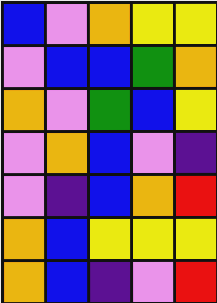[["blue", "violet", "orange", "yellow", "yellow"], ["violet", "blue", "blue", "green", "orange"], ["orange", "violet", "green", "blue", "yellow"], ["violet", "orange", "blue", "violet", "indigo"], ["violet", "indigo", "blue", "orange", "red"], ["orange", "blue", "yellow", "yellow", "yellow"], ["orange", "blue", "indigo", "violet", "red"]]